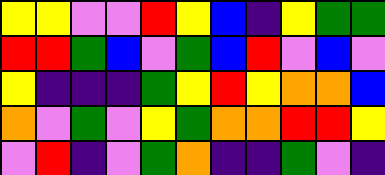[["yellow", "yellow", "violet", "violet", "red", "yellow", "blue", "indigo", "yellow", "green", "green"], ["red", "red", "green", "blue", "violet", "green", "blue", "red", "violet", "blue", "violet"], ["yellow", "indigo", "indigo", "indigo", "green", "yellow", "red", "yellow", "orange", "orange", "blue"], ["orange", "violet", "green", "violet", "yellow", "green", "orange", "orange", "red", "red", "yellow"], ["violet", "red", "indigo", "violet", "green", "orange", "indigo", "indigo", "green", "violet", "indigo"]]